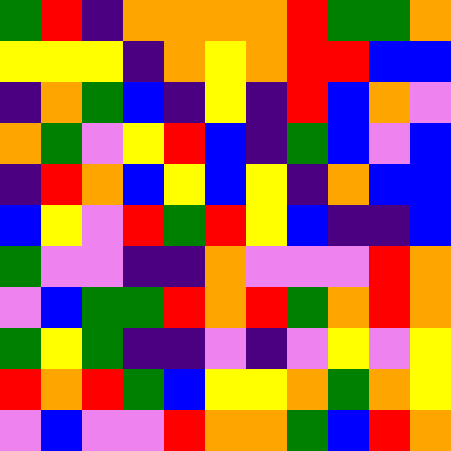[["green", "red", "indigo", "orange", "orange", "orange", "orange", "red", "green", "green", "orange"], ["yellow", "yellow", "yellow", "indigo", "orange", "yellow", "orange", "red", "red", "blue", "blue"], ["indigo", "orange", "green", "blue", "indigo", "yellow", "indigo", "red", "blue", "orange", "violet"], ["orange", "green", "violet", "yellow", "red", "blue", "indigo", "green", "blue", "violet", "blue"], ["indigo", "red", "orange", "blue", "yellow", "blue", "yellow", "indigo", "orange", "blue", "blue"], ["blue", "yellow", "violet", "red", "green", "red", "yellow", "blue", "indigo", "indigo", "blue"], ["green", "violet", "violet", "indigo", "indigo", "orange", "violet", "violet", "violet", "red", "orange"], ["violet", "blue", "green", "green", "red", "orange", "red", "green", "orange", "red", "orange"], ["green", "yellow", "green", "indigo", "indigo", "violet", "indigo", "violet", "yellow", "violet", "yellow"], ["red", "orange", "red", "green", "blue", "yellow", "yellow", "orange", "green", "orange", "yellow"], ["violet", "blue", "violet", "violet", "red", "orange", "orange", "green", "blue", "red", "orange"]]